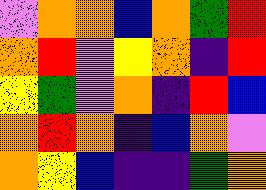[["violet", "orange", "orange", "blue", "orange", "green", "red"], ["orange", "red", "violet", "yellow", "orange", "indigo", "red"], ["yellow", "green", "violet", "orange", "indigo", "red", "blue"], ["orange", "red", "orange", "indigo", "blue", "orange", "violet"], ["orange", "yellow", "blue", "indigo", "indigo", "green", "orange"]]